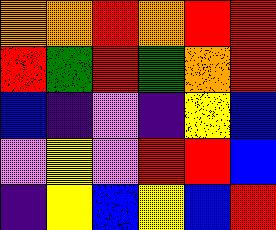[["orange", "orange", "red", "orange", "red", "red"], ["red", "green", "red", "green", "orange", "red"], ["blue", "indigo", "violet", "indigo", "yellow", "blue"], ["violet", "yellow", "violet", "red", "red", "blue"], ["indigo", "yellow", "blue", "yellow", "blue", "red"]]